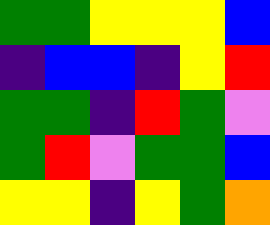[["green", "green", "yellow", "yellow", "yellow", "blue"], ["indigo", "blue", "blue", "indigo", "yellow", "red"], ["green", "green", "indigo", "red", "green", "violet"], ["green", "red", "violet", "green", "green", "blue"], ["yellow", "yellow", "indigo", "yellow", "green", "orange"]]